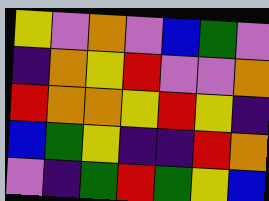[["yellow", "violet", "orange", "violet", "blue", "green", "violet"], ["indigo", "orange", "yellow", "red", "violet", "violet", "orange"], ["red", "orange", "orange", "yellow", "red", "yellow", "indigo"], ["blue", "green", "yellow", "indigo", "indigo", "red", "orange"], ["violet", "indigo", "green", "red", "green", "yellow", "blue"]]